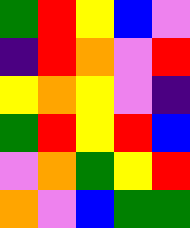[["green", "red", "yellow", "blue", "violet"], ["indigo", "red", "orange", "violet", "red"], ["yellow", "orange", "yellow", "violet", "indigo"], ["green", "red", "yellow", "red", "blue"], ["violet", "orange", "green", "yellow", "red"], ["orange", "violet", "blue", "green", "green"]]